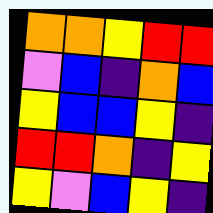[["orange", "orange", "yellow", "red", "red"], ["violet", "blue", "indigo", "orange", "blue"], ["yellow", "blue", "blue", "yellow", "indigo"], ["red", "red", "orange", "indigo", "yellow"], ["yellow", "violet", "blue", "yellow", "indigo"]]